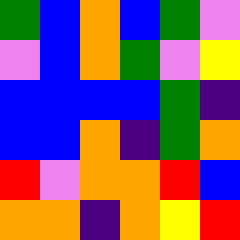[["green", "blue", "orange", "blue", "green", "violet"], ["violet", "blue", "orange", "green", "violet", "yellow"], ["blue", "blue", "blue", "blue", "green", "indigo"], ["blue", "blue", "orange", "indigo", "green", "orange"], ["red", "violet", "orange", "orange", "red", "blue"], ["orange", "orange", "indigo", "orange", "yellow", "red"]]